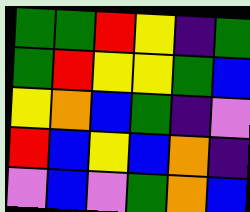[["green", "green", "red", "yellow", "indigo", "green"], ["green", "red", "yellow", "yellow", "green", "blue"], ["yellow", "orange", "blue", "green", "indigo", "violet"], ["red", "blue", "yellow", "blue", "orange", "indigo"], ["violet", "blue", "violet", "green", "orange", "blue"]]